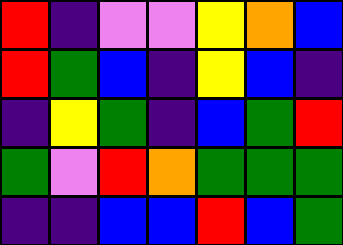[["red", "indigo", "violet", "violet", "yellow", "orange", "blue"], ["red", "green", "blue", "indigo", "yellow", "blue", "indigo"], ["indigo", "yellow", "green", "indigo", "blue", "green", "red"], ["green", "violet", "red", "orange", "green", "green", "green"], ["indigo", "indigo", "blue", "blue", "red", "blue", "green"]]